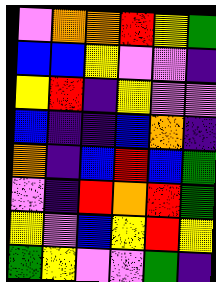[["violet", "orange", "orange", "red", "yellow", "green"], ["blue", "blue", "yellow", "violet", "violet", "indigo"], ["yellow", "red", "indigo", "yellow", "violet", "violet"], ["blue", "indigo", "indigo", "blue", "orange", "indigo"], ["orange", "indigo", "blue", "red", "blue", "green"], ["violet", "indigo", "red", "orange", "red", "green"], ["yellow", "violet", "blue", "yellow", "red", "yellow"], ["green", "yellow", "violet", "violet", "green", "indigo"]]